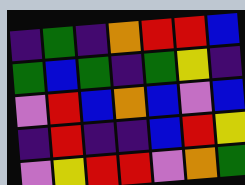[["indigo", "green", "indigo", "orange", "red", "red", "blue"], ["green", "blue", "green", "indigo", "green", "yellow", "indigo"], ["violet", "red", "blue", "orange", "blue", "violet", "blue"], ["indigo", "red", "indigo", "indigo", "blue", "red", "yellow"], ["violet", "yellow", "red", "red", "violet", "orange", "green"]]